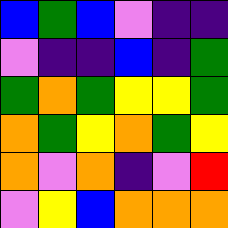[["blue", "green", "blue", "violet", "indigo", "indigo"], ["violet", "indigo", "indigo", "blue", "indigo", "green"], ["green", "orange", "green", "yellow", "yellow", "green"], ["orange", "green", "yellow", "orange", "green", "yellow"], ["orange", "violet", "orange", "indigo", "violet", "red"], ["violet", "yellow", "blue", "orange", "orange", "orange"]]